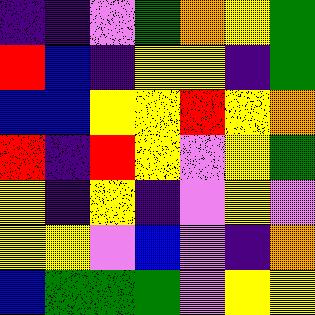[["indigo", "indigo", "violet", "green", "orange", "yellow", "green"], ["red", "blue", "indigo", "yellow", "yellow", "indigo", "green"], ["blue", "blue", "yellow", "yellow", "red", "yellow", "orange"], ["red", "indigo", "red", "yellow", "violet", "yellow", "green"], ["yellow", "indigo", "yellow", "indigo", "violet", "yellow", "violet"], ["yellow", "yellow", "violet", "blue", "violet", "indigo", "orange"], ["blue", "green", "green", "green", "violet", "yellow", "yellow"]]